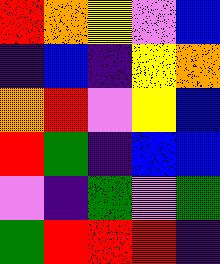[["red", "orange", "yellow", "violet", "blue"], ["indigo", "blue", "indigo", "yellow", "orange"], ["orange", "red", "violet", "yellow", "blue"], ["red", "green", "indigo", "blue", "blue"], ["violet", "indigo", "green", "violet", "green"], ["green", "red", "red", "red", "indigo"]]